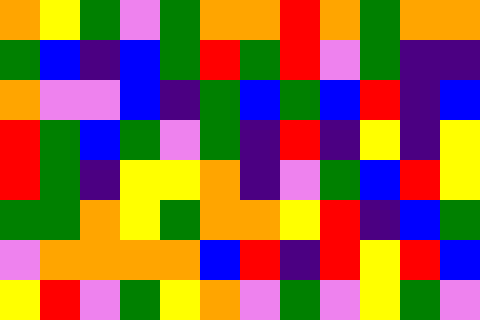[["orange", "yellow", "green", "violet", "green", "orange", "orange", "red", "orange", "green", "orange", "orange"], ["green", "blue", "indigo", "blue", "green", "red", "green", "red", "violet", "green", "indigo", "indigo"], ["orange", "violet", "violet", "blue", "indigo", "green", "blue", "green", "blue", "red", "indigo", "blue"], ["red", "green", "blue", "green", "violet", "green", "indigo", "red", "indigo", "yellow", "indigo", "yellow"], ["red", "green", "indigo", "yellow", "yellow", "orange", "indigo", "violet", "green", "blue", "red", "yellow"], ["green", "green", "orange", "yellow", "green", "orange", "orange", "yellow", "red", "indigo", "blue", "green"], ["violet", "orange", "orange", "orange", "orange", "blue", "red", "indigo", "red", "yellow", "red", "blue"], ["yellow", "red", "violet", "green", "yellow", "orange", "violet", "green", "violet", "yellow", "green", "violet"]]